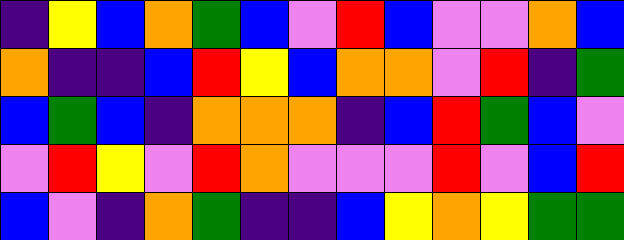[["indigo", "yellow", "blue", "orange", "green", "blue", "violet", "red", "blue", "violet", "violet", "orange", "blue"], ["orange", "indigo", "indigo", "blue", "red", "yellow", "blue", "orange", "orange", "violet", "red", "indigo", "green"], ["blue", "green", "blue", "indigo", "orange", "orange", "orange", "indigo", "blue", "red", "green", "blue", "violet"], ["violet", "red", "yellow", "violet", "red", "orange", "violet", "violet", "violet", "red", "violet", "blue", "red"], ["blue", "violet", "indigo", "orange", "green", "indigo", "indigo", "blue", "yellow", "orange", "yellow", "green", "green"]]